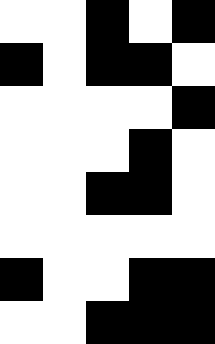[["white", "white", "black", "white", "black"], ["black", "white", "black", "black", "white"], ["white", "white", "white", "white", "black"], ["white", "white", "white", "black", "white"], ["white", "white", "black", "black", "white"], ["white", "white", "white", "white", "white"], ["black", "white", "white", "black", "black"], ["white", "white", "black", "black", "black"]]